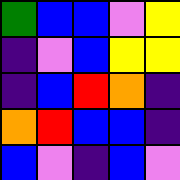[["green", "blue", "blue", "violet", "yellow"], ["indigo", "violet", "blue", "yellow", "yellow"], ["indigo", "blue", "red", "orange", "indigo"], ["orange", "red", "blue", "blue", "indigo"], ["blue", "violet", "indigo", "blue", "violet"]]